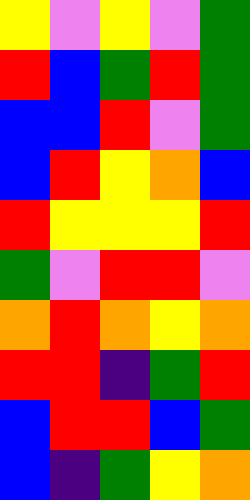[["yellow", "violet", "yellow", "violet", "green"], ["red", "blue", "green", "red", "green"], ["blue", "blue", "red", "violet", "green"], ["blue", "red", "yellow", "orange", "blue"], ["red", "yellow", "yellow", "yellow", "red"], ["green", "violet", "red", "red", "violet"], ["orange", "red", "orange", "yellow", "orange"], ["red", "red", "indigo", "green", "red"], ["blue", "red", "red", "blue", "green"], ["blue", "indigo", "green", "yellow", "orange"]]